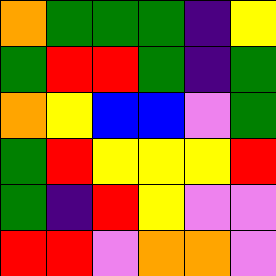[["orange", "green", "green", "green", "indigo", "yellow"], ["green", "red", "red", "green", "indigo", "green"], ["orange", "yellow", "blue", "blue", "violet", "green"], ["green", "red", "yellow", "yellow", "yellow", "red"], ["green", "indigo", "red", "yellow", "violet", "violet"], ["red", "red", "violet", "orange", "orange", "violet"]]